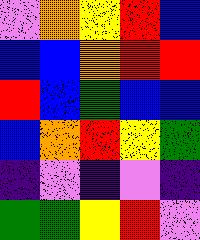[["violet", "orange", "yellow", "red", "blue"], ["blue", "blue", "orange", "red", "red"], ["red", "blue", "green", "blue", "blue"], ["blue", "orange", "red", "yellow", "green"], ["indigo", "violet", "indigo", "violet", "indigo"], ["green", "green", "yellow", "red", "violet"]]